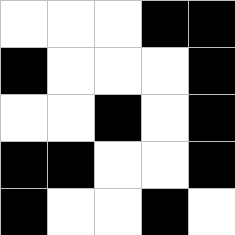[["white", "white", "white", "black", "black"], ["black", "white", "white", "white", "black"], ["white", "white", "black", "white", "black"], ["black", "black", "white", "white", "black"], ["black", "white", "white", "black", "white"]]